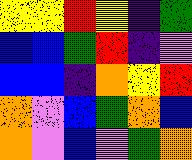[["yellow", "yellow", "red", "yellow", "indigo", "green"], ["blue", "blue", "green", "red", "indigo", "violet"], ["blue", "blue", "indigo", "orange", "yellow", "red"], ["orange", "violet", "blue", "green", "orange", "blue"], ["orange", "violet", "blue", "violet", "green", "orange"]]